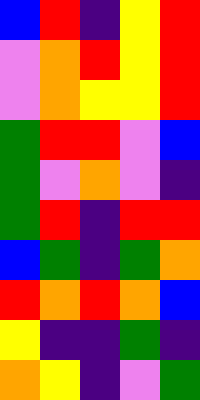[["blue", "red", "indigo", "yellow", "red"], ["violet", "orange", "red", "yellow", "red"], ["violet", "orange", "yellow", "yellow", "red"], ["green", "red", "red", "violet", "blue"], ["green", "violet", "orange", "violet", "indigo"], ["green", "red", "indigo", "red", "red"], ["blue", "green", "indigo", "green", "orange"], ["red", "orange", "red", "orange", "blue"], ["yellow", "indigo", "indigo", "green", "indigo"], ["orange", "yellow", "indigo", "violet", "green"]]